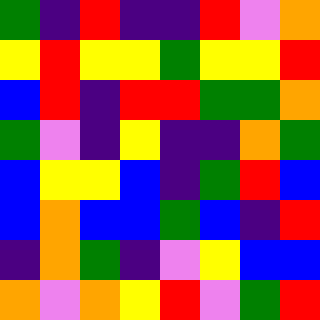[["green", "indigo", "red", "indigo", "indigo", "red", "violet", "orange"], ["yellow", "red", "yellow", "yellow", "green", "yellow", "yellow", "red"], ["blue", "red", "indigo", "red", "red", "green", "green", "orange"], ["green", "violet", "indigo", "yellow", "indigo", "indigo", "orange", "green"], ["blue", "yellow", "yellow", "blue", "indigo", "green", "red", "blue"], ["blue", "orange", "blue", "blue", "green", "blue", "indigo", "red"], ["indigo", "orange", "green", "indigo", "violet", "yellow", "blue", "blue"], ["orange", "violet", "orange", "yellow", "red", "violet", "green", "red"]]